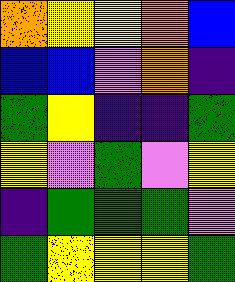[["orange", "yellow", "yellow", "orange", "blue"], ["blue", "blue", "violet", "orange", "indigo"], ["green", "yellow", "indigo", "indigo", "green"], ["yellow", "violet", "green", "violet", "yellow"], ["indigo", "green", "green", "green", "violet"], ["green", "yellow", "yellow", "yellow", "green"]]